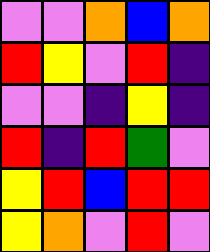[["violet", "violet", "orange", "blue", "orange"], ["red", "yellow", "violet", "red", "indigo"], ["violet", "violet", "indigo", "yellow", "indigo"], ["red", "indigo", "red", "green", "violet"], ["yellow", "red", "blue", "red", "red"], ["yellow", "orange", "violet", "red", "violet"]]